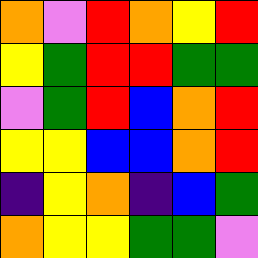[["orange", "violet", "red", "orange", "yellow", "red"], ["yellow", "green", "red", "red", "green", "green"], ["violet", "green", "red", "blue", "orange", "red"], ["yellow", "yellow", "blue", "blue", "orange", "red"], ["indigo", "yellow", "orange", "indigo", "blue", "green"], ["orange", "yellow", "yellow", "green", "green", "violet"]]